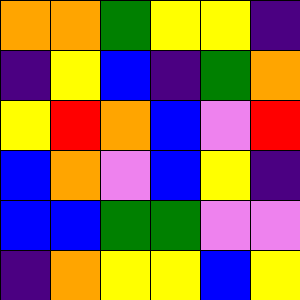[["orange", "orange", "green", "yellow", "yellow", "indigo"], ["indigo", "yellow", "blue", "indigo", "green", "orange"], ["yellow", "red", "orange", "blue", "violet", "red"], ["blue", "orange", "violet", "blue", "yellow", "indigo"], ["blue", "blue", "green", "green", "violet", "violet"], ["indigo", "orange", "yellow", "yellow", "blue", "yellow"]]